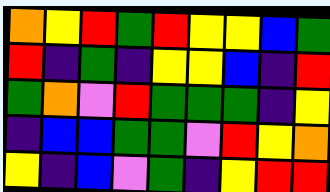[["orange", "yellow", "red", "green", "red", "yellow", "yellow", "blue", "green"], ["red", "indigo", "green", "indigo", "yellow", "yellow", "blue", "indigo", "red"], ["green", "orange", "violet", "red", "green", "green", "green", "indigo", "yellow"], ["indigo", "blue", "blue", "green", "green", "violet", "red", "yellow", "orange"], ["yellow", "indigo", "blue", "violet", "green", "indigo", "yellow", "red", "red"]]